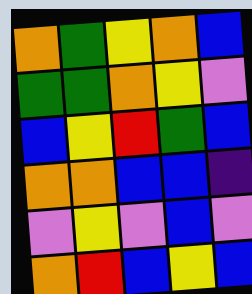[["orange", "green", "yellow", "orange", "blue"], ["green", "green", "orange", "yellow", "violet"], ["blue", "yellow", "red", "green", "blue"], ["orange", "orange", "blue", "blue", "indigo"], ["violet", "yellow", "violet", "blue", "violet"], ["orange", "red", "blue", "yellow", "blue"]]